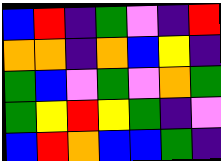[["blue", "red", "indigo", "green", "violet", "indigo", "red"], ["orange", "orange", "indigo", "orange", "blue", "yellow", "indigo"], ["green", "blue", "violet", "green", "violet", "orange", "green"], ["green", "yellow", "red", "yellow", "green", "indigo", "violet"], ["blue", "red", "orange", "blue", "blue", "green", "indigo"]]